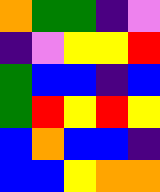[["orange", "green", "green", "indigo", "violet"], ["indigo", "violet", "yellow", "yellow", "red"], ["green", "blue", "blue", "indigo", "blue"], ["green", "red", "yellow", "red", "yellow"], ["blue", "orange", "blue", "blue", "indigo"], ["blue", "blue", "yellow", "orange", "orange"]]